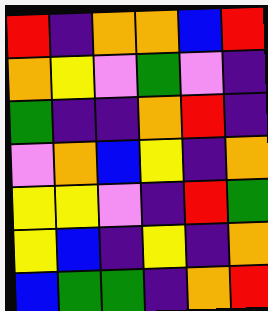[["red", "indigo", "orange", "orange", "blue", "red"], ["orange", "yellow", "violet", "green", "violet", "indigo"], ["green", "indigo", "indigo", "orange", "red", "indigo"], ["violet", "orange", "blue", "yellow", "indigo", "orange"], ["yellow", "yellow", "violet", "indigo", "red", "green"], ["yellow", "blue", "indigo", "yellow", "indigo", "orange"], ["blue", "green", "green", "indigo", "orange", "red"]]